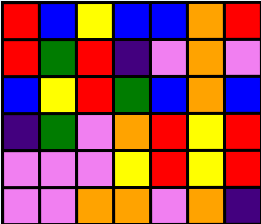[["red", "blue", "yellow", "blue", "blue", "orange", "red"], ["red", "green", "red", "indigo", "violet", "orange", "violet"], ["blue", "yellow", "red", "green", "blue", "orange", "blue"], ["indigo", "green", "violet", "orange", "red", "yellow", "red"], ["violet", "violet", "violet", "yellow", "red", "yellow", "red"], ["violet", "violet", "orange", "orange", "violet", "orange", "indigo"]]